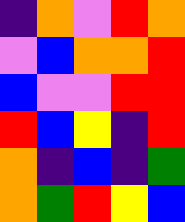[["indigo", "orange", "violet", "red", "orange"], ["violet", "blue", "orange", "orange", "red"], ["blue", "violet", "violet", "red", "red"], ["red", "blue", "yellow", "indigo", "red"], ["orange", "indigo", "blue", "indigo", "green"], ["orange", "green", "red", "yellow", "blue"]]